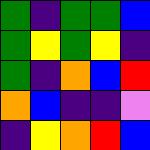[["green", "indigo", "green", "green", "blue"], ["green", "yellow", "green", "yellow", "indigo"], ["green", "indigo", "orange", "blue", "red"], ["orange", "blue", "indigo", "indigo", "violet"], ["indigo", "yellow", "orange", "red", "blue"]]